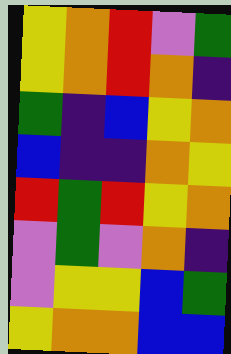[["yellow", "orange", "red", "violet", "green"], ["yellow", "orange", "red", "orange", "indigo"], ["green", "indigo", "blue", "yellow", "orange"], ["blue", "indigo", "indigo", "orange", "yellow"], ["red", "green", "red", "yellow", "orange"], ["violet", "green", "violet", "orange", "indigo"], ["violet", "yellow", "yellow", "blue", "green"], ["yellow", "orange", "orange", "blue", "blue"]]